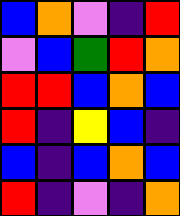[["blue", "orange", "violet", "indigo", "red"], ["violet", "blue", "green", "red", "orange"], ["red", "red", "blue", "orange", "blue"], ["red", "indigo", "yellow", "blue", "indigo"], ["blue", "indigo", "blue", "orange", "blue"], ["red", "indigo", "violet", "indigo", "orange"]]